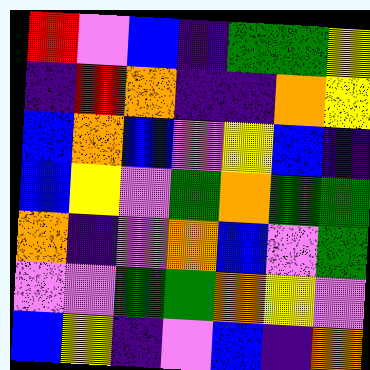[["red", "violet", "blue", "indigo", "green", "green", "yellow"], ["indigo", "red", "orange", "indigo", "indigo", "orange", "yellow"], ["blue", "orange", "blue", "violet", "yellow", "blue", "indigo"], ["blue", "yellow", "violet", "green", "orange", "green", "green"], ["orange", "indigo", "violet", "orange", "blue", "violet", "green"], ["violet", "violet", "green", "green", "orange", "yellow", "violet"], ["blue", "yellow", "indigo", "violet", "blue", "indigo", "orange"]]